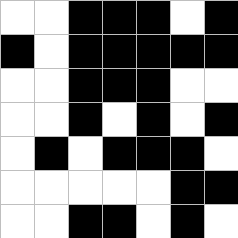[["white", "white", "black", "black", "black", "white", "black"], ["black", "white", "black", "black", "black", "black", "black"], ["white", "white", "black", "black", "black", "white", "white"], ["white", "white", "black", "white", "black", "white", "black"], ["white", "black", "white", "black", "black", "black", "white"], ["white", "white", "white", "white", "white", "black", "black"], ["white", "white", "black", "black", "white", "black", "white"]]